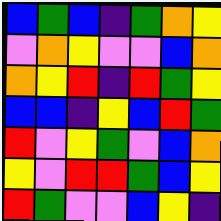[["blue", "green", "blue", "indigo", "green", "orange", "yellow"], ["violet", "orange", "yellow", "violet", "violet", "blue", "orange"], ["orange", "yellow", "red", "indigo", "red", "green", "yellow"], ["blue", "blue", "indigo", "yellow", "blue", "red", "green"], ["red", "violet", "yellow", "green", "violet", "blue", "orange"], ["yellow", "violet", "red", "red", "green", "blue", "yellow"], ["red", "green", "violet", "violet", "blue", "yellow", "indigo"]]